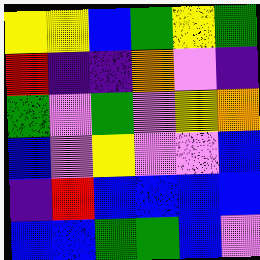[["yellow", "yellow", "blue", "green", "yellow", "green"], ["red", "indigo", "indigo", "orange", "violet", "indigo"], ["green", "violet", "green", "violet", "yellow", "orange"], ["blue", "violet", "yellow", "violet", "violet", "blue"], ["indigo", "red", "blue", "blue", "blue", "blue"], ["blue", "blue", "green", "green", "blue", "violet"]]